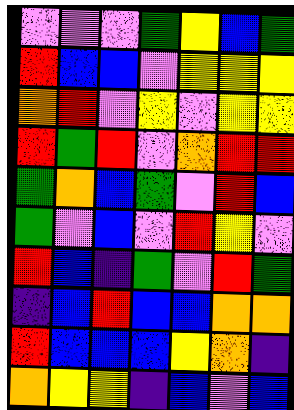[["violet", "violet", "violet", "green", "yellow", "blue", "green"], ["red", "blue", "blue", "violet", "yellow", "yellow", "yellow"], ["orange", "red", "violet", "yellow", "violet", "yellow", "yellow"], ["red", "green", "red", "violet", "orange", "red", "red"], ["green", "orange", "blue", "green", "violet", "red", "blue"], ["green", "violet", "blue", "violet", "red", "yellow", "violet"], ["red", "blue", "indigo", "green", "violet", "red", "green"], ["indigo", "blue", "red", "blue", "blue", "orange", "orange"], ["red", "blue", "blue", "blue", "yellow", "orange", "indigo"], ["orange", "yellow", "yellow", "indigo", "blue", "violet", "blue"]]